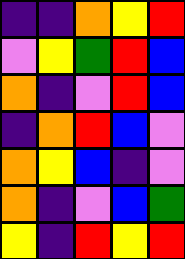[["indigo", "indigo", "orange", "yellow", "red"], ["violet", "yellow", "green", "red", "blue"], ["orange", "indigo", "violet", "red", "blue"], ["indigo", "orange", "red", "blue", "violet"], ["orange", "yellow", "blue", "indigo", "violet"], ["orange", "indigo", "violet", "blue", "green"], ["yellow", "indigo", "red", "yellow", "red"]]